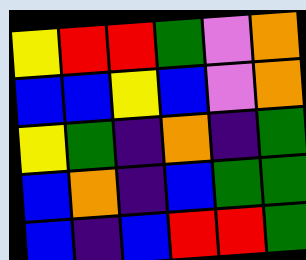[["yellow", "red", "red", "green", "violet", "orange"], ["blue", "blue", "yellow", "blue", "violet", "orange"], ["yellow", "green", "indigo", "orange", "indigo", "green"], ["blue", "orange", "indigo", "blue", "green", "green"], ["blue", "indigo", "blue", "red", "red", "green"]]